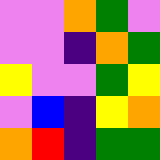[["violet", "violet", "orange", "green", "violet"], ["violet", "violet", "indigo", "orange", "green"], ["yellow", "violet", "violet", "green", "yellow"], ["violet", "blue", "indigo", "yellow", "orange"], ["orange", "red", "indigo", "green", "green"]]